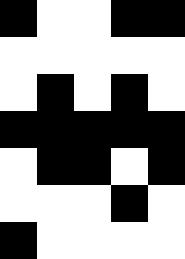[["black", "white", "white", "black", "black"], ["white", "white", "white", "white", "white"], ["white", "black", "white", "black", "white"], ["black", "black", "black", "black", "black"], ["white", "black", "black", "white", "black"], ["white", "white", "white", "black", "white"], ["black", "white", "white", "white", "white"]]